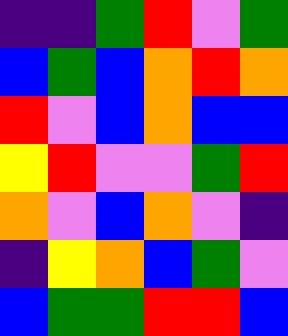[["indigo", "indigo", "green", "red", "violet", "green"], ["blue", "green", "blue", "orange", "red", "orange"], ["red", "violet", "blue", "orange", "blue", "blue"], ["yellow", "red", "violet", "violet", "green", "red"], ["orange", "violet", "blue", "orange", "violet", "indigo"], ["indigo", "yellow", "orange", "blue", "green", "violet"], ["blue", "green", "green", "red", "red", "blue"]]